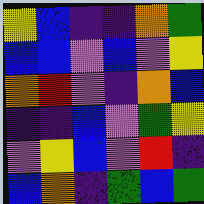[["yellow", "blue", "indigo", "indigo", "orange", "green"], ["blue", "blue", "violet", "blue", "violet", "yellow"], ["orange", "red", "violet", "indigo", "orange", "blue"], ["indigo", "indigo", "blue", "violet", "green", "yellow"], ["violet", "yellow", "blue", "violet", "red", "indigo"], ["blue", "orange", "indigo", "green", "blue", "green"]]